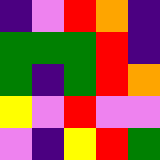[["indigo", "violet", "red", "orange", "indigo"], ["green", "green", "green", "red", "indigo"], ["green", "indigo", "green", "red", "orange"], ["yellow", "violet", "red", "violet", "violet"], ["violet", "indigo", "yellow", "red", "green"]]